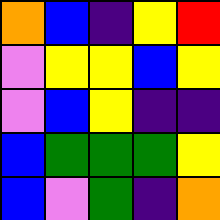[["orange", "blue", "indigo", "yellow", "red"], ["violet", "yellow", "yellow", "blue", "yellow"], ["violet", "blue", "yellow", "indigo", "indigo"], ["blue", "green", "green", "green", "yellow"], ["blue", "violet", "green", "indigo", "orange"]]